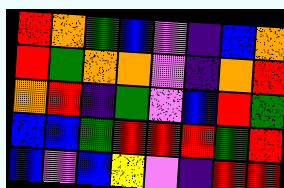[["red", "orange", "green", "blue", "violet", "indigo", "blue", "orange"], ["red", "green", "orange", "orange", "violet", "indigo", "orange", "red"], ["orange", "red", "indigo", "green", "violet", "blue", "red", "green"], ["blue", "blue", "green", "red", "red", "red", "green", "red"], ["blue", "violet", "blue", "yellow", "violet", "indigo", "red", "red"]]